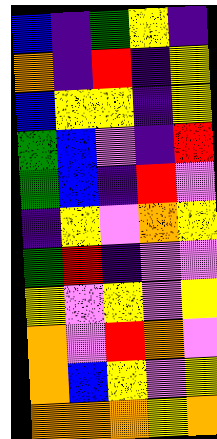[["blue", "indigo", "green", "yellow", "indigo"], ["orange", "indigo", "red", "indigo", "yellow"], ["blue", "yellow", "yellow", "indigo", "yellow"], ["green", "blue", "violet", "indigo", "red"], ["green", "blue", "indigo", "red", "violet"], ["indigo", "yellow", "violet", "orange", "yellow"], ["green", "red", "indigo", "violet", "violet"], ["yellow", "violet", "yellow", "violet", "yellow"], ["orange", "violet", "red", "orange", "violet"], ["orange", "blue", "yellow", "violet", "yellow"], ["orange", "orange", "orange", "yellow", "orange"]]